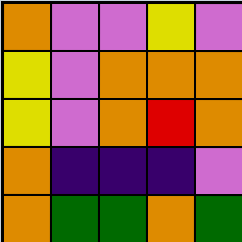[["orange", "violet", "violet", "yellow", "violet"], ["yellow", "violet", "orange", "orange", "orange"], ["yellow", "violet", "orange", "red", "orange"], ["orange", "indigo", "indigo", "indigo", "violet"], ["orange", "green", "green", "orange", "green"]]